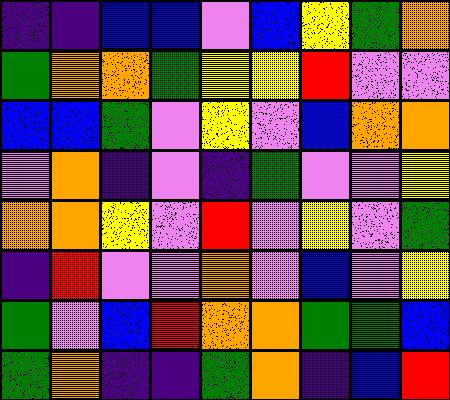[["indigo", "indigo", "blue", "blue", "violet", "blue", "yellow", "green", "orange"], ["green", "orange", "orange", "green", "yellow", "yellow", "red", "violet", "violet"], ["blue", "blue", "green", "violet", "yellow", "violet", "blue", "orange", "orange"], ["violet", "orange", "indigo", "violet", "indigo", "green", "violet", "violet", "yellow"], ["orange", "orange", "yellow", "violet", "red", "violet", "yellow", "violet", "green"], ["indigo", "red", "violet", "violet", "orange", "violet", "blue", "violet", "yellow"], ["green", "violet", "blue", "red", "orange", "orange", "green", "green", "blue"], ["green", "orange", "indigo", "indigo", "green", "orange", "indigo", "blue", "red"]]